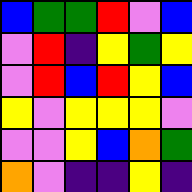[["blue", "green", "green", "red", "violet", "blue"], ["violet", "red", "indigo", "yellow", "green", "yellow"], ["violet", "red", "blue", "red", "yellow", "blue"], ["yellow", "violet", "yellow", "yellow", "yellow", "violet"], ["violet", "violet", "yellow", "blue", "orange", "green"], ["orange", "violet", "indigo", "indigo", "yellow", "indigo"]]